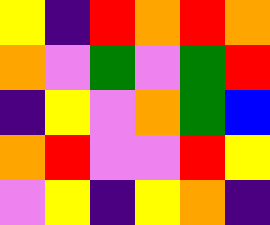[["yellow", "indigo", "red", "orange", "red", "orange"], ["orange", "violet", "green", "violet", "green", "red"], ["indigo", "yellow", "violet", "orange", "green", "blue"], ["orange", "red", "violet", "violet", "red", "yellow"], ["violet", "yellow", "indigo", "yellow", "orange", "indigo"]]